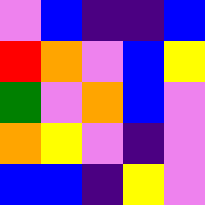[["violet", "blue", "indigo", "indigo", "blue"], ["red", "orange", "violet", "blue", "yellow"], ["green", "violet", "orange", "blue", "violet"], ["orange", "yellow", "violet", "indigo", "violet"], ["blue", "blue", "indigo", "yellow", "violet"]]